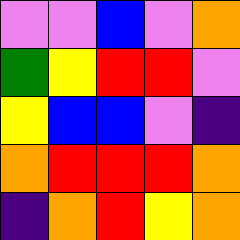[["violet", "violet", "blue", "violet", "orange"], ["green", "yellow", "red", "red", "violet"], ["yellow", "blue", "blue", "violet", "indigo"], ["orange", "red", "red", "red", "orange"], ["indigo", "orange", "red", "yellow", "orange"]]